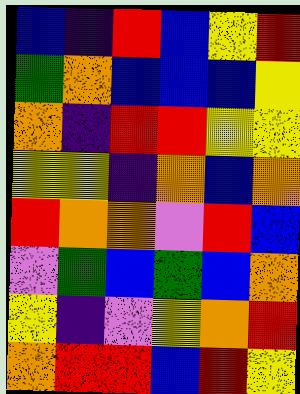[["blue", "indigo", "red", "blue", "yellow", "red"], ["green", "orange", "blue", "blue", "blue", "yellow"], ["orange", "indigo", "red", "red", "yellow", "yellow"], ["yellow", "yellow", "indigo", "orange", "blue", "orange"], ["red", "orange", "orange", "violet", "red", "blue"], ["violet", "green", "blue", "green", "blue", "orange"], ["yellow", "indigo", "violet", "yellow", "orange", "red"], ["orange", "red", "red", "blue", "red", "yellow"]]